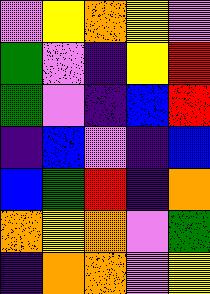[["violet", "yellow", "orange", "yellow", "violet"], ["green", "violet", "indigo", "yellow", "red"], ["green", "violet", "indigo", "blue", "red"], ["indigo", "blue", "violet", "indigo", "blue"], ["blue", "green", "red", "indigo", "orange"], ["orange", "yellow", "orange", "violet", "green"], ["indigo", "orange", "orange", "violet", "yellow"]]